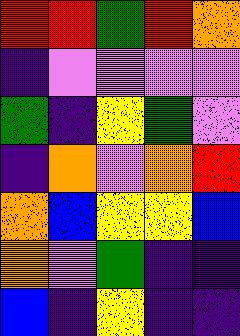[["red", "red", "green", "red", "orange"], ["indigo", "violet", "violet", "violet", "violet"], ["green", "indigo", "yellow", "green", "violet"], ["indigo", "orange", "violet", "orange", "red"], ["orange", "blue", "yellow", "yellow", "blue"], ["orange", "violet", "green", "indigo", "indigo"], ["blue", "indigo", "yellow", "indigo", "indigo"]]